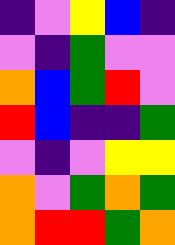[["indigo", "violet", "yellow", "blue", "indigo"], ["violet", "indigo", "green", "violet", "violet"], ["orange", "blue", "green", "red", "violet"], ["red", "blue", "indigo", "indigo", "green"], ["violet", "indigo", "violet", "yellow", "yellow"], ["orange", "violet", "green", "orange", "green"], ["orange", "red", "red", "green", "orange"]]